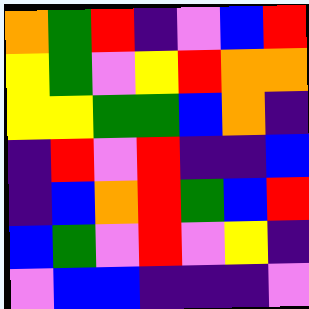[["orange", "green", "red", "indigo", "violet", "blue", "red"], ["yellow", "green", "violet", "yellow", "red", "orange", "orange"], ["yellow", "yellow", "green", "green", "blue", "orange", "indigo"], ["indigo", "red", "violet", "red", "indigo", "indigo", "blue"], ["indigo", "blue", "orange", "red", "green", "blue", "red"], ["blue", "green", "violet", "red", "violet", "yellow", "indigo"], ["violet", "blue", "blue", "indigo", "indigo", "indigo", "violet"]]